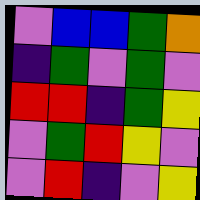[["violet", "blue", "blue", "green", "orange"], ["indigo", "green", "violet", "green", "violet"], ["red", "red", "indigo", "green", "yellow"], ["violet", "green", "red", "yellow", "violet"], ["violet", "red", "indigo", "violet", "yellow"]]